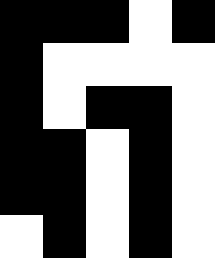[["black", "black", "black", "white", "black"], ["black", "white", "white", "white", "white"], ["black", "white", "black", "black", "white"], ["black", "black", "white", "black", "white"], ["black", "black", "white", "black", "white"], ["white", "black", "white", "black", "white"]]